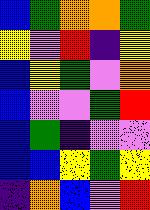[["blue", "green", "orange", "orange", "green"], ["yellow", "violet", "red", "indigo", "yellow"], ["blue", "yellow", "green", "violet", "orange"], ["blue", "violet", "violet", "green", "red"], ["blue", "green", "indigo", "violet", "violet"], ["blue", "blue", "yellow", "green", "yellow"], ["indigo", "orange", "blue", "violet", "red"]]